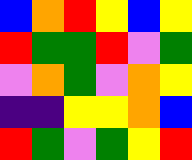[["blue", "orange", "red", "yellow", "blue", "yellow"], ["red", "green", "green", "red", "violet", "green"], ["violet", "orange", "green", "violet", "orange", "yellow"], ["indigo", "indigo", "yellow", "yellow", "orange", "blue"], ["red", "green", "violet", "green", "yellow", "red"]]